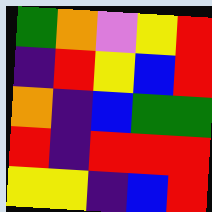[["green", "orange", "violet", "yellow", "red"], ["indigo", "red", "yellow", "blue", "red"], ["orange", "indigo", "blue", "green", "green"], ["red", "indigo", "red", "red", "red"], ["yellow", "yellow", "indigo", "blue", "red"]]